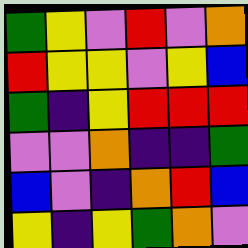[["green", "yellow", "violet", "red", "violet", "orange"], ["red", "yellow", "yellow", "violet", "yellow", "blue"], ["green", "indigo", "yellow", "red", "red", "red"], ["violet", "violet", "orange", "indigo", "indigo", "green"], ["blue", "violet", "indigo", "orange", "red", "blue"], ["yellow", "indigo", "yellow", "green", "orange", "violet"]]